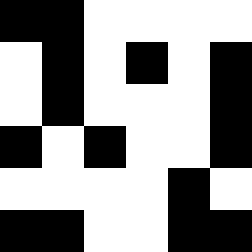[["black", "black", "white", "white", "white", "white"], ["white", "black", "white", "black", "white", "black"], ["white", "black", "white", "white", "white", "black"], ["black", "white", "black", "white", "white", "black"], ["white", "white", "white", "white", "black", "white"], ["black", "black", "white", "white", "black", "black"]]